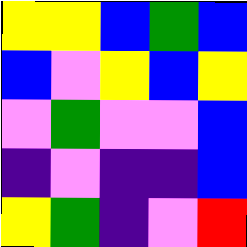[["yellow", "yellow", "blue", "green", "blue"], ["blue", "violet", "yellow", "blue", "yellow"], ["violet", "green", "violet", "violet", "blue"], ["indigo", "violet", "indigo", "indigo", "blue"], ["yellow", "green", "indigo", "violet", "red"]]